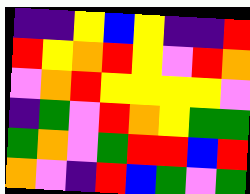[["indigo", "indigo", "yellow", "blue", "yellow", "indigo", "indigo", "red"], ["red", "yellow", "orange", "red", "yellow", "violet", "red", "orange"], ["violet", "orange", "red", "yellow", "yellow", "yellow", "yellow", "violet"], ["indigo", "green", "violet", "red", "orange", "yellow", "green", "green"], ["green", "orange", "violet", "green", "red", "red", "blue", "red"], ["orange", "violet", "indigo", "red", "blue", "green", "violet", "green"]]